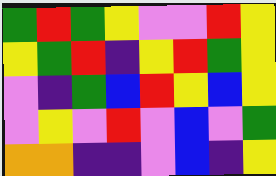[["green", "red", "green", "yellow", "violet", "violet", "red", "yellow"], ["yellow", "green", "red", "indigo", "yellow", "red", "green", "yellow"], ["violet", "indigo", "green", "blue", "red", "yellow", "blue", "yellow"], ["violet", "yellow", "violet", "red", "violet", "blue", "violet", "green"], ["orange", "orange", "indigo", "indigo", "violet", "blue", "indigo", "yellow"]]